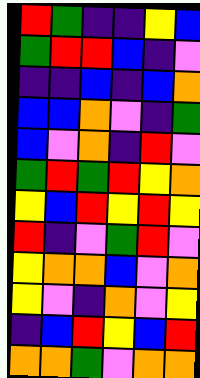[["red", "green", "indigo", "indigo", "yellow", "blue"], ["green", "red", "red", "blue", "indigo", "violet"], ["indigo", "indigo", "blue", "indigo", "blue", "orange"], ["blue", "blue", "orange", "violet", "indigo", "green"], ["blue", "violet", "orange", "indigo", "red", "violet"], ["green", "red", "green", "red", "yellow", "orange"], ["yellow", "blue", "red", "yellow", "red", "yellow"], ["red", "indigo", "violet", "green", "red", "violet"], ["yellow", "orange", "orange", "blue", "violet", "orange"], ["yellow", "violet", "indigo", "orange", "violet", "yellow"], ["indigo", "blue", "red", "yellow", "blue", "red"], ["orange", "orange", "green", "violet", "orange", "orange"]]